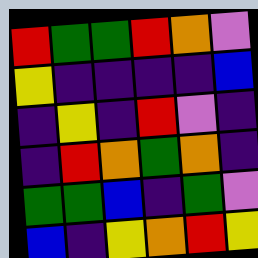[["red", "green", "green", "red", "orange", "violet"], ["yellow", "indigo", "indigo", "indigo", "indigo", "blue"], ["indigo", "yellow", "indigo", "red", "violet", "indigo"], ["indigo", "red", "orange", "green", "orange", "indigo"], ["green", "green", "blue", "indigo", "green", "violet"], ["blue", "indigo", "yellow", "orange", "red", "yellow"]]